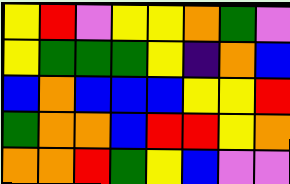[["yellow", "red", "violet", "yellow", "yellow", "orange", "green", "violet"], ["yellow", "green", "green", "green", "yellow", "indigo", "orange", "blue"], ["blue", "orange", "blue", "blue", "blue", "yellow", "yellow", "red"], ["green", "orange", "orange", "blue", "red", "red", "yellow", "orange"], ["orange", "orange", "red", "green", "yellow", "blue", "violet", "violet"]]